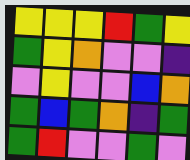[["yellow", "yellow", "yellow", "red", "green", "yellow"], ["green", "yellow", "orange", "violet", "violet", "indigo"], ["violet", "yellow", "violet", "violet", "blue", "orange"], ["green", "blue", "green", "orange", "indigo", "green"], ["green", "red", "violet", "violet", "green", "violet"]]